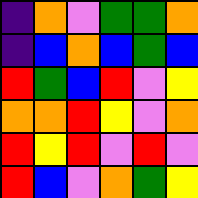[["indigo", "orange", "violet", "green", "green", "orange"], ["indigo", "blue", "orange", "blue", "green", "blue"], ["red", "green", "blue", "red", "violet", "yellow"], ["orange", "orange", "red", "yellow", "violet", "orange"], ["red", "yellow", "red", "violet", "red", "violet"], ["red", "blue", "violet", "orange", "green", "yellow"]]